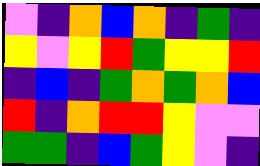[["violet", "indigo", "orange", "blue", "orange", "indigo", "green", "indigo"], ["yellow", "violet", "yellow", "red", "green", "yellow", "yellow", "red"], ["indigo", "blue", "indigo", "green", "orange", "green", "orange", "blue"], ["red", "indigo", "orange", "red", "red", "yellow", "violet", "violet"], ["green", "green", "indigo", "blue", "green", "yellow", "violet", "indigo"]]